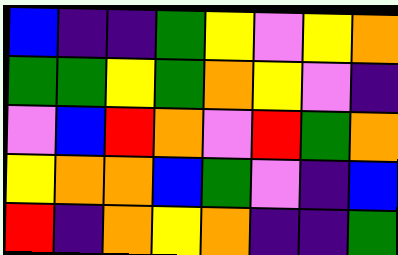[["blue", "indigo", "indigo", "green", "yellow", "violet", "yellow", "orange"], ["green", "green", "yellow", "green", "orange", "yellow", "violet", "indigo"], ["violet", "blue", "red", "orange", "violet", "red", "green", "orange"], ["yellow", "orange", "orange", "blue", "green", "violet", "indigo", "blue"], ["red", "indigo", "orange", "yellow", "orange", "indigo", "indigo", "green"]]